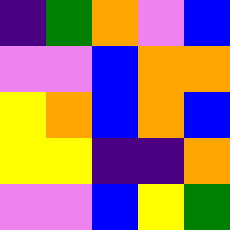[["indigo", "green", "orange", "violet", "blue"], ["violet", "violet", "blue", "orange", "orange"], ["yellow", "orange", "blue", "orange", "blue"], ["yellow", "yellow", "indigo", "indigo", "orange"], ["violet", "violet", "blue", "yellow", "green"]]